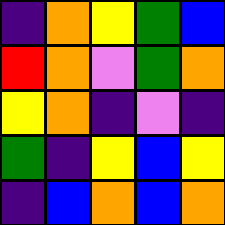[["indigo", "orange", "yellow", "green", "blue"], ["red", "orange", "violet", "green", "orange"], ["yellow", "orange", "indigo", "violet", "indigo"], ["green", "indigo", "yellow", "blue", "yellow"], ["indigo", "blue", "orange", "blue", "orange"]]